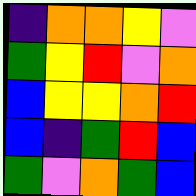[["indigo", "orange", "orange", "yellow", "violet"], ["green", "yellow", "red", "violet", "orange"], ["blue", "yellow", "yellow", "orange", "red"], ["blue", "indigo", "green", "red", "blue"], ["green", "violet", "orange", "green", "blue"]]